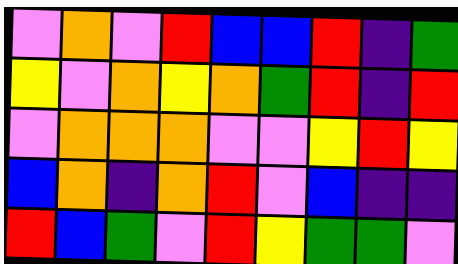[["violet", "orange", "violet", "red", "blue", "blue", "red", "indigo", "green"], ["yellow", "violet", "orange", "yellow", "orange", "green", "red", "indigo", "red"], ["violet", "orange", "orange", "orange", "violet", "violet", "yellow", "red", "yellow"], ["blue", "orange", "indigo", "orange", "red", "violet", "blue", "indigo", "indigo"], ["red", "blue", "green", "violet", "red", "yellow", "green", "green", "violet"]]